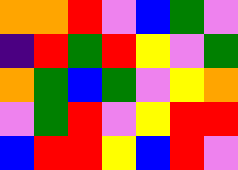[["orange", "orange", "red", "violet", "blue", "green", "violet"], ["indigo", "red", "green", "red", "yellow", "violet", "green"], ["orange", "green", "blue", "green", "violet", "yellow", "orange"], ["violet", "green", "red", "violet", "yellow", "red", "red"], ["blue", "red", "red", "yellow", "blue", "red", "violet"]]